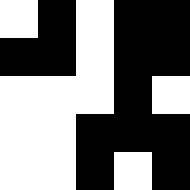[["white", "black", "white", "black", "black"], ["black", "black", "white", "black", "black"], ["white", "white", "white", "black", "white"], ["white", "white", "black", "black", "black"], ["white", "white", "black", "white", "black"]]